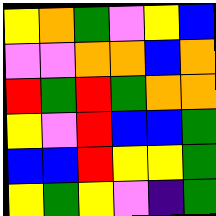[["yellow", "orange", "green", "violet", "yellow", "blue"], ["violet", "violet", "orange", "orange", "blue", "orange"], ["red", "green", "red", "green", "orange", "orange"], ["yellow", "violet", "red", "blue", "blue", "green"], ["blue", "blue", "red", "yellow", "yellow", "green"], ["yellow", "green", "yellow", "violet", "indigo", "green"]]